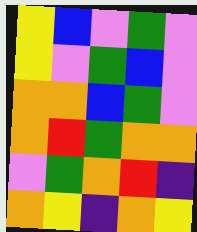[["yellow", "blue", "violet", "green", "violet"], ["yellow", "violet", "green", "blue", "violet"], ["orange", "orange", "blue", "green", "violet"], ["orange", "red", "green", "orange", "orange"], ["violet", "green", "orange", "red", "indigo"], ["orange", "yellow", "indigo", "orange", "yellow"]]